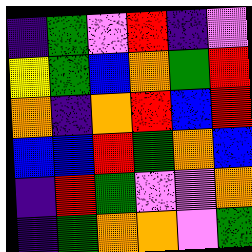[["indigo", "green", "violet", "red", "indigo", "violet"], ["yellow", "green", "blue", "orange", "green", "red"], ["orange", "indigo", "orange", "red", "blue", "red"], ["blue", "blue", "red", "green", "orange", "blue"], ["indigo", "red", "green", "violet", "violet", "orange"], ["indigo", "green", "orange", "orange", "violet", "green"]]